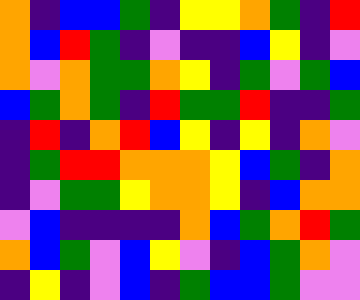[["orange", "indigo", "blue", "blue", "green", "indigo", "yellow", "yellow", "orange", "green", "indigo", "red"], ["orange", "blue", "red", "green", "indigo", "violet", "indigo", "indigo", "blue", "yellow", "indigo", "violet"], ["orange", "violet", "orange", "green", "green", "orange", "yellow", "indigo", "green", "violet", "green", "blue"], ["blue", "green", "orange", "green", "indigo", "red", "green", "green", "red", "indigo", "indigo", "green"], ["indigo", "red", "indigo", "orange", "red", "blue", "yellow", "indigo", "yellow", "indigo", "orange", "violet"], ["indigo", "green", "red", "red", "orange", "orange", "orange", "yellow", "blue", "green", "indigo", "orange"], ["indigo", "violet", "green", "green", "yellow", "orange", "orange", "yellow", "indigo", "blue", "orange", "orange"], ["violet", "blue", "indigo", "indigo", "indigo", "indigo", "orange", "blue", "green", "orange", "red", "green"], ["orange", "blue", "green", "violet", "blue", "yellow", "violet", "indigo", "blue", "green", "orange", "violet"], ["indigo", "yellow", "indigo", "violet", "blue", "indigo", "green", "blue", "blue", "green", "violet", "violet"]]